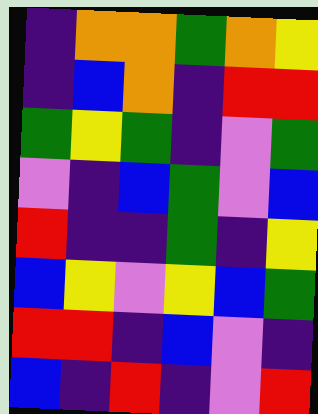[["indigo", "orange", "orange", "green", "orange", "yellow"], ["indigo", "blue", "orange", "indigo", "red", "red"], ["green", "yellow", "green", "indigo", "violet", "green"], ["violet", "indigo", "blue", "green", "violet", "blue"], ["red", "indigo", "indigo", "green", "indigo", "yellow"], ["blue", "yellow", "violet", "yellow", "blue", "green"], ["red", "red", "indigo", "blue", "violet", "indigo"], ["blue", "indigo", "red", "indigo", "violet", "red"]]